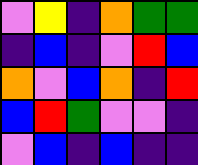[["violet", "yellow", "indigo", "orange", "green", "green"], ["indigo", "blue", "indigo", "violet", "red", "blue"], ["orange", "violet", "blue", "orange", "indigo", "red"], ["blue", "red", "green", "violet", "violet", "indigo"], ["violet", "blue", "indigo", "blue", "indigo", "indigo"]]